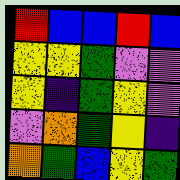[["red", "blue", "blue", "red", "blue"], ["yellow", "yellow", "green", "violet", "violet"], ["yellow", "indigo", "green", "yellow", "violet"], ["violet", "orange", "green", "yellow", "indigo"], ["orange", "green", "blue", "yellow", "green"]]